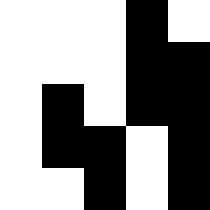[["white", "white", "white", "black", "white"], ["white", "white", "white", "black", "black"], ["white", "black", "white", "black", "black"], ["white", "black", "black", "white", "black"], ["white", "white", "black", "white", "black"]]